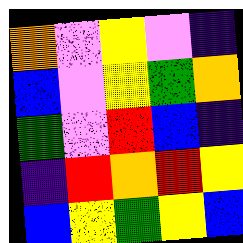[["orange", "violet", "yellow", "violet", "indigo"], ["blue", "violet", "yellow", "green", "orange"], ["green", "violet", "red", "blue", "indigo"], ["indigo", "red", "orange", "red", "yellow"], ["blue", "yellow", "green", "yellow", "blue"]]